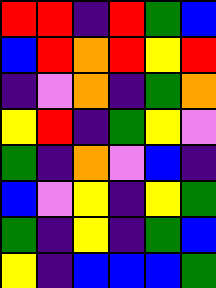[["red", "red", "indigo", "red", "green", "blue"], ["blue", "red", "orange", "red", "yellow", "red"], ["indigo", "violet", "orange", "indigo", "green", "orange"], ["yellow", "red", "indigo", "green", "yellow", "violet"], ["green", "indigo", "orange", "violet", "blue", "indigo"], ["blue", "violet", "yellow", "indigo", "yellow", "green"], ["green", "indigo", "yellow", "indigo", "green", "blue"], ["yellow", "indigo", "blue", "blue", "blue", "green"]]